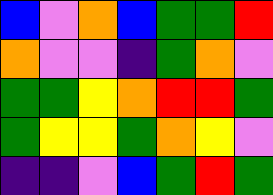[["blue", "violet", "orange", "blue", "green", "green", "red"], ["orange", "violet", "violet", "indigo", "green", "orange", "violet"], ["green", "green", "yellow", "orange", "red", "red", "green"], ["green", "yellow", "yellow", "green", "orange", "yellow", "violet"], ["indigo", "indigo", "violet", "blue", "green", "red", "green"]]